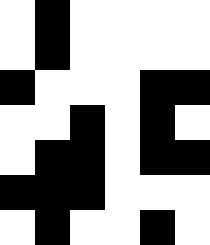[["white", "black", "white", "white", "white", "white"], ["white", "black", "white", "white", "white", "white"], ["black", "white", "white", "white", "black", "black"], ["white", "white", "black", "white", "black", "white"], ["white", "black", "black", "white", "black", "black"], ["black", "black", "black", "white", "white", "white"], ["white", "black", "white", "white", "black", "white"]]